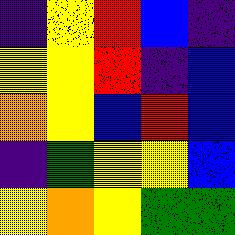[["indigo", "yellow", "red", "blue", "indigo"], ["yellow", "yellow", "red", "indigo", "blue"], ["orange", "yellow", "blue", "red", "blue"], ["indigo", "green", "yellow", "yellow", "blue"], ["yellow", "orange", "yellow", "green", "green"]]